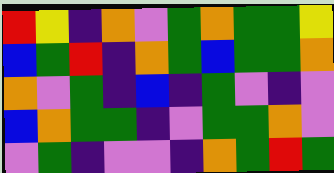[["red", "yellow", "indigo", "orange", "violet", "green", "orange", "green", "green", "yellow"], ["blue", "green", "red", "indigo", "orange", "green", "blue", "green", "green", "orange"], ["orange", "violet", "green", "indigo", "blue", "indigo", "green", "violet", "indigo", "violet"], ["blue", "orange", "green", "green", "indigo", "violet", "green", "green", "orange", "violet"], ["violet", "green", "indigo", "violet", "violet", "indigo", "orange", "green", "red", "green"]]